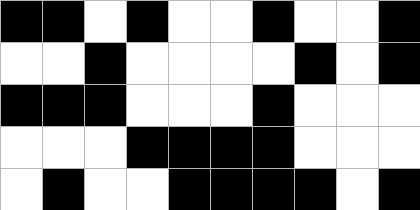[["black", "black", "white", "black", "white", "white", "black", "white", "white", "black"], ["white", "white", "black", "white", "white", "white", "white", "black", "white", "black"], ["black", "black", "black", "white", "white", "white", "black", "white", "white", "white"], ["white", "white", "white", "black", "black", "black", "black", "white", "white", "white"], ["white", "black", "white", "white", "black", "black", "black", "black", "white", "black"]]